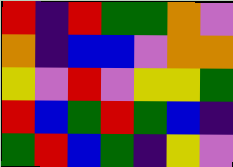[["red", "indigo", "red", "green", "green", "orange", "violet"], ["orange", "indigo", "blue", "blue", "violet", "orange", "orange"], ["yellow", "violet", "red", "violet", "yellow", "yellow", "green"], ["red", "blue", "green", "red", "green", "blue", "indigo"], ["green", "red", "blue", "green", "indigo", "yellow", "violet"]]